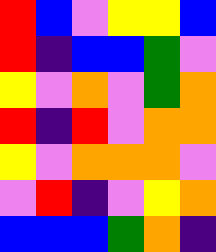[["red", "blue", "violet", "yellow", "yellow", "blue"], ["red", "indigo", "blue", "blue", "green", "violet"], ["yellow", "violet", "orange", "violet", "green", "orange"], ["red", "indigo", "red", "violet", "orange", "orange"], ["yellow", "violet", "orange", "orange", "orange", "violet"], ["violet", "red", "indigo", "violet", "yellow", "orange"], ["blue", "blue", "blue", "green", "orange", "indigo"]]